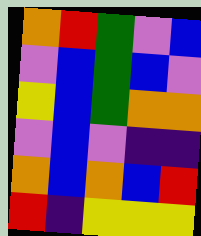[["orange", "red", "green", "violet", "blue"], ["violet", "blue", "green", "blue", "violet"], ["yellow", "blue", "green", "orange", "orange"], ["violet", "blue", "violet", "indigo", "indigo"], ["orange", "blue", "orange", "blue", "red"], ["red", "indigo", "yellow", "yellow", "yellow"]]